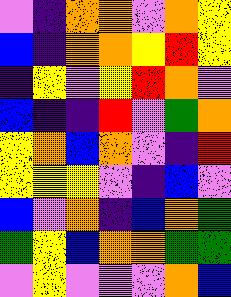[["violet", "indigo", "orange", "orange", "violet", "orange", "yellow"], ["blue", "indigo", "orange", "orange", "yellow", "red", "yellow"], ["indigo", "yellow", "violet", "yellow", "red", "orange", "violet"], ["blue", "indigo", "indigo", "red", "violet", "green", "orange"], ["yellow", "orange", "blue", "orange", "violet", "indigo", "red"], ["yellow", "yellow", "yellow", "violet", "indigo", "blue", "violet"], ["blue", "violet", "orange", "indigo", "blue", "orange", "green"], ["green", "yellow", "blue", "orange", "orange", "green", "green"], ["violet", "yellow", "violet", "violet", "violet", "orange", "blue"]]